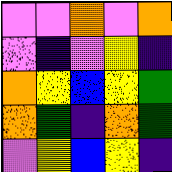[["violet", "violet", "orange", "violet", "orange"], ["violet", "indigo", "violet", "yellow", "indigo"], ["orange", "yellow", "blue", "yellow", "green"], ["orange", "green", "indigo", "orange", "green"], ["violet", "yellow", "blue", "yellow", "indigo"]]